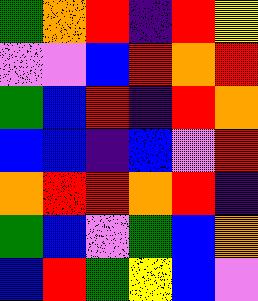[["green", "orange", "red", "indigo", "red", "yellow"], ["violet", "violet", "blue", "red", "orange", "red"], ["green", "blue", "red", "indigo", "red", "orange"], ["blue", "blue", "indigo", "blue", "violet", "red"], ["orange", "red", "red", "orange", "red", "indigo"], ["green", "blue", "violet", "green", "blue", "orange"], ["blue", "red", "green", "yellow", "blue", "violet"]]